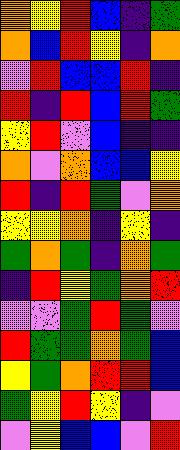[["orange", "yellow", "red", "blue", "indigo", "green"], ["orange", "blue", "red", "yellow", "indigo", "orange"], ["violet", "red", "blue", "blue", "red", "indigo"], ["red", "indigo", "red", "blue", "red", "green"], ["yellow", "red", "violet", "blue", "indigo", "indigo"], ["orange", "violet", "orange", "blue", "blue", "yellow"], ["red", "indigo", "red", "green", "violet", "orange"], ["yellow", "yellow", "orange", "indigo", "yellow", "indigo"], ["green", "orange", "green", "indigo", "orange", "green"], ["indigo", "red", "yellow", "green", "orange", "red"], ["violet", "violet", "green", "red", "green", "violet"], ["red", "green", "green", "orange", "green", "blue"], ["yellow", "green", "orange", "red", "red", "blue"], ["green", "yellow", "red", "yellow", "indigo", "violet"], ["violet", "yellow", "blue", "blue", "violet", "red"]]